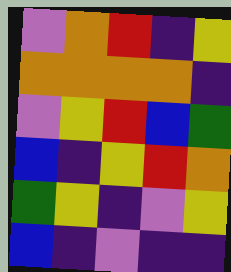[["violet", "orange", "red", "indigo", "yellow"], ["orange", "orange", "orange", "orange", "indigo"], ["violet", "yellow", "red", "blue", "green"], ["blue", "indigo", "yellow", "red", "orange"], ["green", "yellow", "indigo", "violet", "yellow"], ["blue", "indigo", "violet", "indigo", "indigo"]]